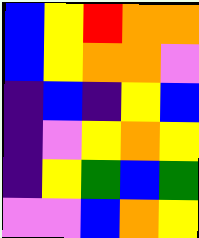[["blue", "yellow", "red", "orange", "orange"], ["blue", "yellow", "orange", "orange", "violet"], ["indigo", "blue", "indigo", "yellow", "blue"], ["indigo", "violet", "yellow", "orange", "yellow"], ["indigo", "yellow", "green", "blue", "green"], ["violet", "violet", "blue", "orange", "yellow"]]